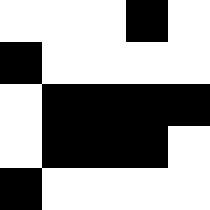[["white", "white", "white", "black", "white"], ["black", "white", "white", "white", "white"], ["white", "black", "black", "black", "black"], ["white", "black", "black", "black", "white"], ["black", "white", "white", "white", "white"]]